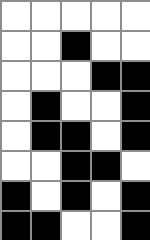[["white", "white", "white", "white", "white"], ["white", "white", "black", "white", "white"], ["white", "white", "white", "black", "black"], ["white", "black", "white", "white", "black"], ["white", "black", "black", "white", "black"], ["white", "white", "black", "black", "white"], ["black", "white", "black", "white", "black"], ["black", "black", "white", "white", "black"]]